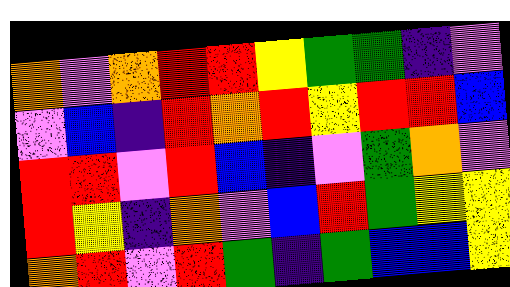[["orange", "violet", "orange", "red", "red", "yellow", "green", "green", "indigo", "violet"], ["violet", "blue", "indigo", "red", "orange", "red", "yellow", "red", "red", "blue"], ["red", "red", "violet", "red", "blue", "indigo", "violet", "green", "orange", "violet"], ["red", "yellow", "indigo", "orange", "violet", "blue", "red", "green", "yellow", "yellow"], ["orange", "red", "violet", "red", "green", "indigo", "green", "blue", "blue", "yellow"]]